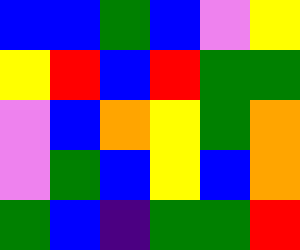[["blue", "blue", "green", "blue", "violet", "yellow"], ["yellow", "red", "blue", "red", "green", "green"], ["violet", "blue", "orange", "yellow", "green", "orange"], ["violet", "green", "blue", "yellow", "blue", "orange"], ["green", "blue", "indigo", "green", "green", "red"]]